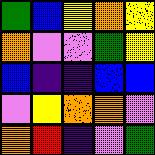[["green", "blue", "yellow", "orange", "yellow"], ["orange", "violet", "violet", "green", "yellow"], ["blue", "indigo", "indigo", "blue", "blue"], ["violet", "yellow", "orange", "orange", "violet"], ["orange", "red", "indigo", "violet", "green"]]